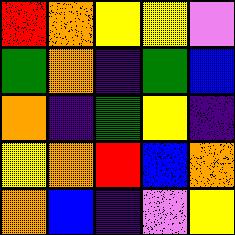[["red", "orange", "yellow", "yellow", "violet"], ["green", "orange", "indigo", "green", "blue"], ["orange", "indigo", "green", "yellow", "indigo"], ["yellow", "orange", "red", "blue", "orange"], ["orange", "blue", "indigo", "violet", "yellow"]]